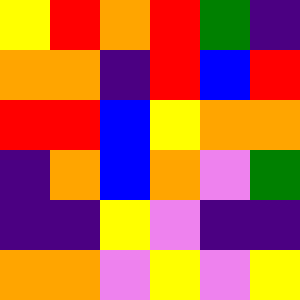[["yellow", "red", "orange", "red", "green", "indigo"], ["orange", "orange", "indigo", "red", "blue", "red"], ["red", "red", "blue", "yellow", "orange", "orange"], ["indigo", "orange", "blue", "orange", "violet", "green"], ["indigo", "indigo", "yellow", "violet", "indigo", "indigo"], ["orange", "orange", "violet", "yellow", "violet", "yellow"]]